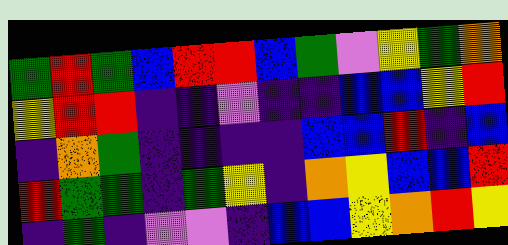[["green", "red", "green", "blue", "red", "red", "blue", "green", "violet", "yellow", "green", "orange"], ["yellow", "red", "red", "indigo", "indigo", "violet", "indigo", "indigo", "blue", "blue", "yellow", "red"], ["indigo", "orange", "green", "indigo", "indigo", "indigo", "indigo", "blue", "blue", "red", "indigo", "blue"], ["red", "green", "green", "indigo", "green", "yellow", "indigo", "orange", "yellow", "blue", "blue", "red"], ["indigo", "green", "indigo", "violet", "violet", "indigo", "blue", "blue", "yellow", "orange", "red", "yellow"]]